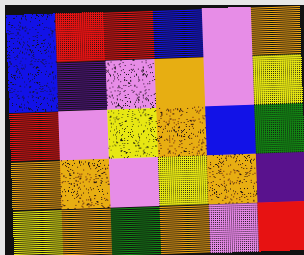[["blue", "red", "red", "blue", "violet", "orange"], ["blue", "indigo", "violet", "orange", "violet", "yellow"], ["red", "violet", "yellow", "orange", "blue", "green"], ["orange", "orange", "violet", "yellow", "orange", "indigo"], ["yellow", "orange", "green", "orange", "violet", "red"]]